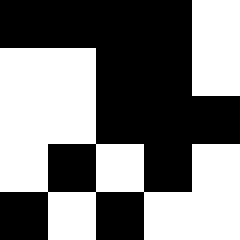[["black", "black", "black", "black", "white"], ["white", "white", "black", "black", "white"], ["white", "white", "black", "black", "black"], ["white", "black", "white", "black", "white"], ["black", "white", "black", "white", "white"]]